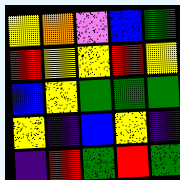[["yellow", "orange", "violet", "blue", "green"], ["red", "yellow", "yellow", "red", "yellow"], ["blue", "yellow", "green", "green", "green"], ["yellow", "indigo", "blue", "yellow", "indigo"], ["indigo", "red", "green", "red", "green"]]